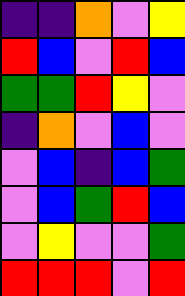[["indigo", "indigo", "orange", "violet", "yellow"], ["red", "blue", "violet", "red", "blue"], ["green", "green", "red", "yellow", "violet"], ["indigo", "orange", "violet", "blue", "violet"], ["violet", "blue", "indigo", "blue", "green"], ["violet", "blue", "green", "red", "blue"], ["violet", "yellow", "violet", "violet", "green"], ["red", "red", "red", "violet", "red"]]